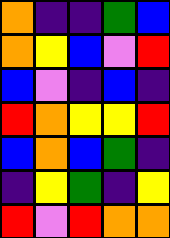[["orange", "indigo", "indigo", "green", "blue"], ["orange", "yellow", "blue", "violet", "red"], ["blue", "violet", "indigo", "blue", "indigo"], ["red", "orange", "yellow", "yellow", "red"], ["blue", "orange", "blue", "green", "indigo"], ["indigo", "yellow", "green", "indigo", "yellow"], ["red", "violet", "red", "orange", "orange"]]